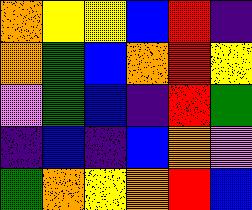[["orange", "yellow", "yellow", "blue", "red", "indigo"], ["orange", "green", "blue", "orange", "red", "yellow"], ["violet", "green", "blue", "indigo", "red", "green"], ["indigo", "blue", "indigo", "blue", "orange", "violet"], ["green", "orange", "yellow", "orange", "red", "blue"]]